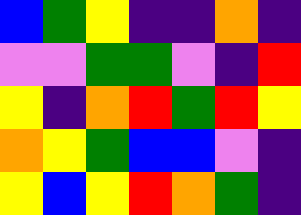[["blue", "green", "yellow", "indigo", "indigo", "orange", "indigo"], ["violet", "violet", "green", "green", "violet", "indigo", "red"], ["yellow", "indigo", "orange", "red", "green", "red", "yellow"], ["orange", "yellow", "green", "blue", "blue", "violet", "indigo"], ["yellow", "blue", "yellow", "red", "orange", "green", "indigo"]]